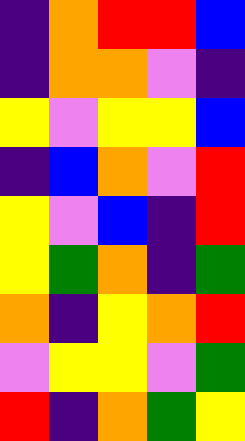[["indigo", "orange", "red", "red", "blue"], ["indigo", "orange", "orange", "violet", "indigo"], ["yellow", "violet", "yellow", "yellow", "blue"], ["indigo", "blue", "orange", "violet", "red"], ["yellow", "violet", "blue", "indigo", "red"], ["yellow", "green", "orange", "indigo", "green"], ["orange", "indigo", "yellow", "orange", "red"], ["violet", "yellow", "yellow", "violet", "green"], ["red", "indigo", "orange", "green", "yellow"]]